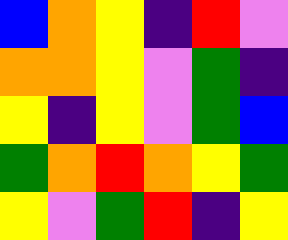[["blue", "orange", "yellow", "indigo", "red", "violet"], ["orange", "orange", "yellow", "violet", "green", "indigo"], ["yellow", "indigo", "yellow", "violet", "green", "blue"], ["green", "orange", "red", "orange", "yellow", "green"], ["yellow", "violet", "green", "red", "indigo", "yellow"]]